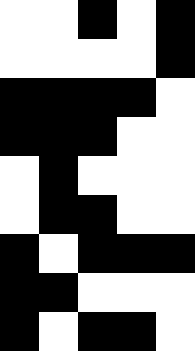[["white", "white", "black", "white", "black"], ["white", "white", "white", "white", "black"], ["black", "black", "black", "black", "white"], ["black", "black", "black", "white", "white"], ["white", "black", "white", "white", "white"], ["white", "black", "black", "white", "white"], ["black", "white", "black", "black", "black"], ["black", "black", "white", "white", "white"], ["black", "white", "black", "black", "white"]]